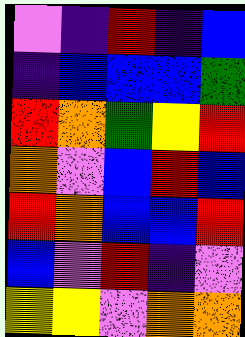[["violet", "indigo", "red", "indigo", "blue"], ["indigo", "blue", "blue", "blue", "green"], ["red", "orange", "green", "yellow", "red"], ["orange", "violet", "blue", "red", "blue"], ["red", "orange", "blue", "blue", "red"], ["blue", "violet", "red", "indigo", "violet"], ["yellow", "yellow", "violet", "orange", "orange"]]